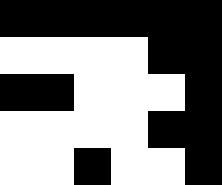[["black", "black", "black", "black", "black", "black"], ["white", "white", "white", "white", "black", "black"], ["black", "black", "white", "white", "white", "black"], ["white", "white", "white", "white", "black", "black"], ["white", "white", "black", "white", "white", "black"]]